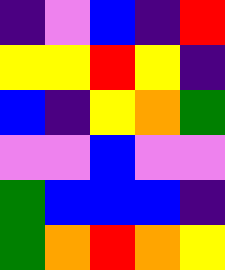[["indigo", "violet", "blue", "indigo", "red"], ["yellow", "yellow", "red", "yellow", "indigo"], ["blue", "indigo", "yellow", "orange", "green"], ["violet", "violet", "blue", "violet", "violet"], ["green", "blue", "blue", "blue", "indigo"], ["green", "orange", "red", "orange", "yellow"]]